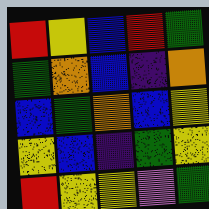[["red", "yellow", "blue", "red", "green"], ["green", "orange", "blue", "indigo", "orange"], ["blue", "green", "orange", "blue", "yellow"], ["yellow", "blue", "indigo", "green", "yellow"], ["red", "yellow", "yellow", "violet", "green"]]